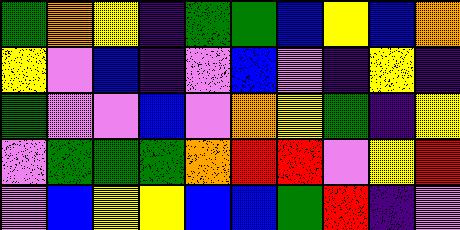[["green", "orange", "yellow", "indigo", "green", "green", "blue", "yellow", "blue", "orange"], ["yellow", "violet", "blue", "indigo", "violet", "blue", "violet", "indigo", "yellow", "indigo"], ["green", "violet", "violet", "blue", "violet", "orange", "yellow", "green", "indigo", "yellow"], ["violet", "green", "green", "green", "orange", "red", "red", "violet", "yellow", "red"], ["violet", "blue", "yellow", "yellow", "blue", "blue", "green", "red", "indigo", "violet"]]